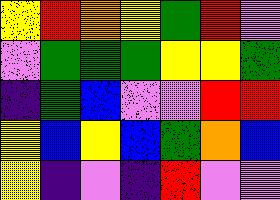[["yellow", "red", "orange", "yellow", "green", "red", "violet"], ["violet", "green", "green", "green", "yellow", "yellow", "green"], ["indigo", "green", "blue", "violet", "violet", "red", "red"], ["yellow", "blue", "yellow", "blue", "green", "orange", "blue"], ["yellow", "indigo", "violet", "indigo", "red", "violet", "violet"]]